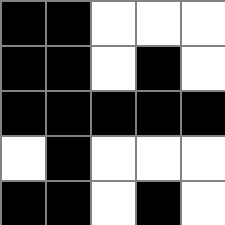[["black", "black", "white", "white", "white"], ["black", "black", "white", "black", "white"], ["black", "black", "black", "black", "black"], ["white", "black", "white", "white", "white"], ["black", "black", "white", "black", "white"]]